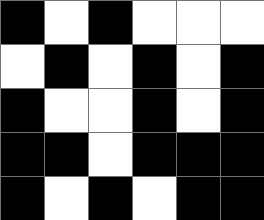[["black", "white", "black", "white", "white", "white"], ["white", "black", "white", "black", "white", "black"], ["black", "white", "white", "black", "white", "black"], ["black", "black", "white", "black", "black", "black"], ["black", "white", "black", "white", "black", "black"]]